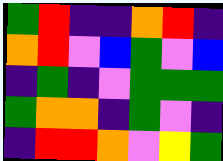[["green", "red", "indigo", "indigo", "orange", "red", "indigo"], ["orange", "red", "violet", "blue", "green", "violet", "blue"], ["indigo", "green", "indigo", "violet", "green", "green", "green"], ["green", "orange", "orange", "indigo", "green", "violet", "indigo"], ["indigo", "red", "red", "orange", "violet", "yellow", "green"]]